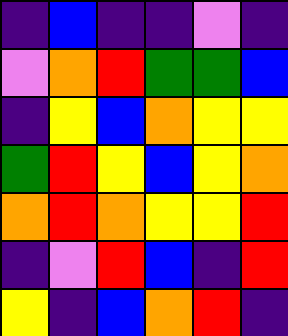[["indigo", "blue", "indigo", "indigo", "violet", "indigo"], ["violet", "orange", "red", "green", "green", "blue"], ["indigo", "yellow", "blue", "orange", "yellow", "yellow"], ["green", "red", "yellow", "blue", "yellow", "orange"], ["orange", "red", "orange", "yellow", "yellow", "red"], ["indigo", "violet", "red", "blue", "indigo", "red"], ["yellow", "indigo", "blue", "orange", "red", "indigo"]]